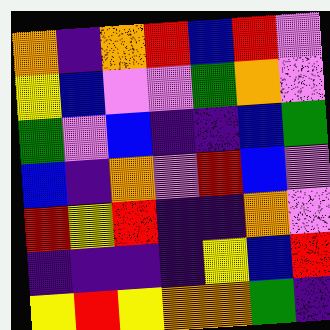[["orange", "indigo", "orange", "red", "blue", "red", "violet"], ["yellow", "blue", "violet", "violet", "green", "orange", "violet"], ["green", "violet", "blue", "indigo", "indigo", "blue", "green"], ["blue", "indigo", "orange", "violet", "red", "blue", "violet"], ["red", "yellow", "red", "indigo", "indigo", "orange", "violet"], ["indigo", "indigo", "indigo", "indigo", "yellow", "blue", "red"], ["yellow", "red", "yellow", "orange", "orange", "green", "indigo"]]